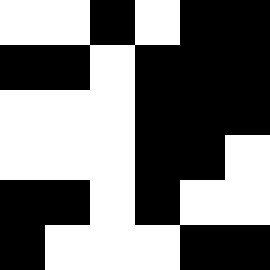[["white", "white", "black", "white", "black", "black"], ["black", "black", "white", "black", "black", "black"], ["white", "white", "white", "black", "black", "black"], ["white", "white", "white", "black", "black", "white"], ["black", "black", "white", "black", "white", "white"], ["black", "white", "white", "white", "black", "black"]]